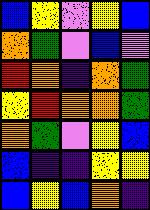[["blue", "yellow", "violet", "yellow", "blue"], ["orange", "green", "violet", "blue", "violet"], ["red", "orange", "indigo", "orange", "green"], ["yellow", "red", "orange", "orange", "green"], ["orange", "green", "violet", "yellow", "blue"], ["blue", "indigo", "indigo", "yellow", "yellow"], ["blue", "yellow", "blue", "orange", "indigo"]]